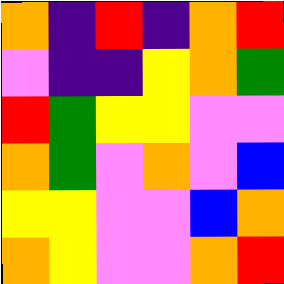[["orange", "indigo", "red", "indigo", "orange", "red"], ["violet", "indigo", "indigo", "yellow", "orange", "green"], ["red", "green", "yellow", "yellow", "violet", "violet"], ["orange", "green", "violet", "orange", "violet", "blue"], ["yellow", "yellow", "violet", "violet", "blue", "orange"], ["orange", "yellow", "violet", "violet", "orange", "red"]]